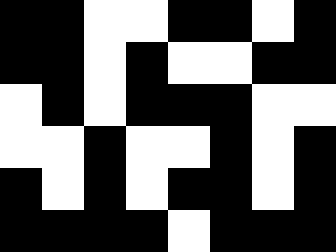[["black", "black", "white", "white", "black", "black", "white", "black"], ["black", "black", "white", "black", "white", "white", "black", "black"], ["white", "black", "white", "black", "black", "black", "white", "white"], ["white", "white", "black", "white", "white", "black", "white", "black"], ["black", "white", "black", "white", "black", "black", "white", "black"], ["black", "black", "black", "black", "white", "black", "black", "black"]]